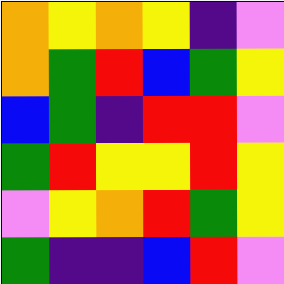[["orange", "yellow", "orange", "yellow", "indigo", "violet"], ["orange", "green", "red", "blue", "green", "yellow"], ["blue", "green", "indigo", "red", "red", "violet"], ["green", "red", "yellow", "yellow", "red", "yellow"], ["violet", "yellow", "orange", "red", "green", "yellow"], ["green", "indigo", "indigo", "blue", "red", "violet"]]